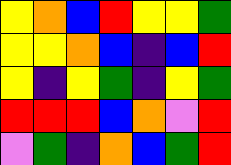[["yellow", "orange", "blue", "red", "yellow", "yellow", "green"], ["yellow", "yellow", "orange", "blue", "indigo", "blue", "red"], ["yellow", "indigo", "yellow", "green", "indigo", "yellow", "green"], ["red", "red", "red", "blue", "orange", "violet", "red"], ["violet", "green", "indigo", "orange", "blue", "green", "red"]]